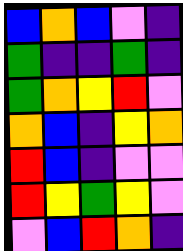[["blue", "orange", "blue", "violet", "indigo"], ["green", "indigo", "indigo", "green", "indigo"], ["green", "orange", "yellow", "red", "violet"], ["orange", "blue", "indigo", "yellow", "orange"], ["red", "blue", "indigo", "violet", "violet"], ["red", "yellow", "green", "yellow", "violet"], ["violet", "blue", "red", "orange", "indigo"]]